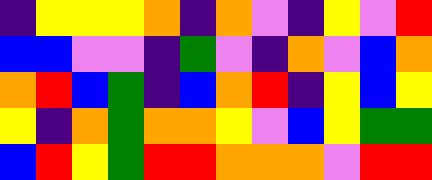[["indigo", "yellow", "yellow", "yellow", "orange", "indigo", "orange", "violet", "indigo", "yellow", "violet", "red"], ["blue", "blue", "violet", "violet", "indigo", "green", "violet", "indigo", "orange", "violet", "blue", "orange"], ["orange", "red", "blue", "green", "indigo", "blue", "orange", "red", "indigo", "yellow", "blue", "yellow"], ["yellow", "indigo", "orange", "green", "orange", "orange", "yellow", "violet", "blue", "yellow", "green", "green"], ["blue", "red", "yellow", "green", "red", "red", "orange", "orange", "orange", "violet", "red", "red"]]